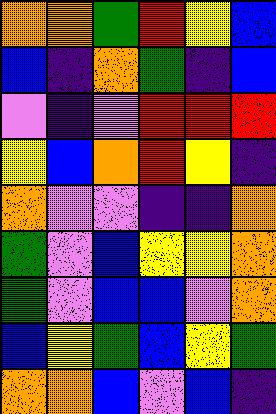[["orange", "orange", "green", "red", "yellow", "blue"], ["blue", "indigo", "orange", "green", "indigo", "blue"], ["violet", "indigo", "violet", "red", "red", "red"], ["yellow", "blue", "orange", "red", "yellow", "indigo"], ["orange", "violet", "violet", "indigo", "indigo", "orange"], ["green", "violet", "blue", "yellow", "yellow", "orange"], ["green", "violet", "blue", "blue", "violet", "orange"], ["blue", "yellow", "green", "blue", "yellow", "green"], ["orange", "orange", "blue", "violet", "blue", "indigo"]]